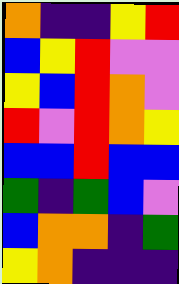[["orange", "indigo", "indigo", "yellow", "red"], ["blue", "yellow", "red", "violet", "violet"], ["yellow", "blue", "red", "orange", "violet"], ["red", "violet", "red", "orange", "yellow"], ["blue", "blue", "red", "blue", "blue"], ["green", "indigo", "green", "blue", "violet"], ["blue", "orange", "orange", "indigo", "green"], ["yellow", "orange", "indigo", "indigo", "indigo"]]